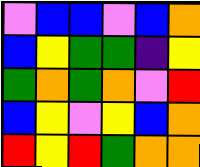[["violet", "blue", "blue", "violet", "blue", "orange"], ["blue", "yellow", "green", "green", "indigo", "yellow"], ["green", "orange", "green", "orange", "violet", "red"], ["blue", "yellow", "violet", "yellow", "blue", "orange"], ["red", "yellow", "red", "green", "orange", "orange"]]